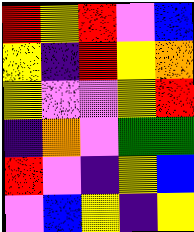[["red", "yellow", "red", "violet", "blue"], ["yellow", "indigo", "red", "yellow", "orange"], ["yellow", "violet", "violet", "yellow", "red"], ["indigo", "orange", "violet", "green", "green"], ["red", "violet", "indigo", "yellow", "blue"], ["violet", "blue", "yellow", "indigo", "yellow"]]